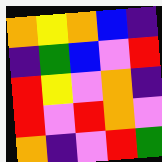[["orange", "yellow", "orange", "blue", "indigo"], ["indigo", "green", "blue", "violet", "red"], ["red", "yellow", "violet", "orange", "indigo"], ["red", "violet", "red", "orange", "violet"], ["orange", "indigo", "violet", "red", "green"]]